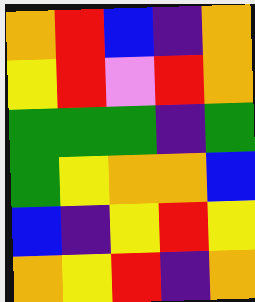[["orange", "red", "blue", "indigo", "orange"], ["yellow", "red", "violet", "red", "orange"], ["green", "green", "green", "indigo", "green"], ["green", "yellow", "orange", "orange", "blue"], ["blue", "indigo", "yellow", "red", "yellow"], ["orange", "yellow", "red", "indigo", "orange"]]